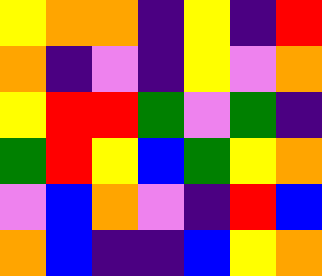[["yellow", "orange", "orange", "indigo", "yellow", "indigo", "red"], ["orange", "indigo", "violet", "indigo", "yellow", "violet", "orange"], ["yellow", "red", "red", "green", "violet", "green", "indigo"], ["green", "red", "yellow", "blue", "green", "yellow", "orange"], ["violet", "blue", "orange", "violet", "indigo", "red", "blue"], ["orange", "blue", "indigo", "indigo", "blue", "yellow", "orange"]]